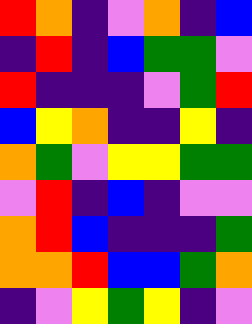[["red", "orange", "indigo", "violet", "orange", "indigo", "blue"], ["indigo", "red", "indigo", "blue", "green", "green", "violet"], ["red", "indigo", "indigo", "indigo", "violet", "green", "red"], ["blue", "yellow", "orange", "indigo", "indigo", "yellow", "indigo"], ["orange", "green", "violet", "yellow", "yellow", "green", "green"], ["violet", "red", "indigo", "blue", "indigo", "violet", "violet"], ["orange", "red", "blue", "indigo", "indigo", "indigo", "green"], ["orange", "orange", "red", "blue", "blue", "green", "orange"], ["indigo", "violet", "yellow", "green", "yellow", "indigo", "violet"]]